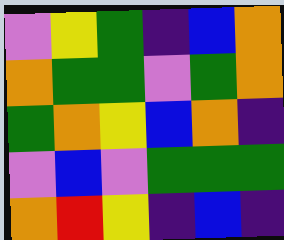[["violet", "yellow", "green", "indigo", "blue", "orange"], ["orange", "green", "green", "violet", "green", "orange"], ["green", "orange", "yellow", "blue", "orange", "indigo"], ["violet", "blue", "violet", "green", "green", "green"], ["orange", "red", "yellow", "indigo", "blue", "indigo"]]